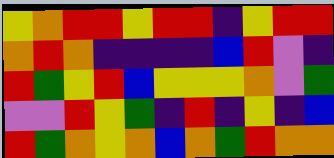[["yellow", "orange", "red", "red", "yellow", "red", "red", "indigo", "yellow", "red", "red"], ["orange", "red", "orange", "indigo", "indigo", "indigo", "indigo", "blue", "red", "violet", "indigo"], ["red", "green", "yellow", "red", "blue", "yellow", "yellow", "yellow", "orange", "violet", "green"], ["violet", "violet", "red", "yellow", "green", "indigo", "red", "indigo", "yellow", "indigo", "blue"], ["red", "green", "orange", "yellow", "orange", "blue", "orange", "green", "red", "orange", "orange"]]